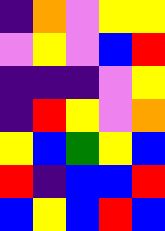[["indigo", "orange", "violet", "yellow", "yellow"], ["violet", "yellow", "violet", "blue", "red"], ["indigo", "indigo", "indigo", "violet", "yellow"], ["indigo", "red", "yellow", "violet", "orange"], ["yellow", "blue", "green", "yellow", "blue"], ["red", "indigo", "blue", "blue", "red"], ["blue", "yellow", "blue", "red", "blue"]]